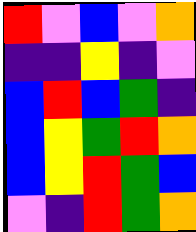[["red", "violet", "blue", "violet", "orange"], ["indigo", "indigo", "yellow", "indigo", "violet"], ["blue", "red", "blue", "green", "indigo"], ["blue", "yellow", "green", "red", "orange"], ["blue", "yellow", "red", "green", "blue"], ["violet", "indigo", "red", "green", "orange"]]